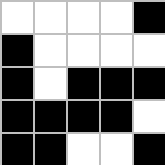[["white", "white", "white", "white", "black"], ["black", "white", "white", "white", "white"], ["black", "white", "black", "black", "black"], ["black", "black", "black", "black", "white"], ["black", "black", "white", "white", "black"]]